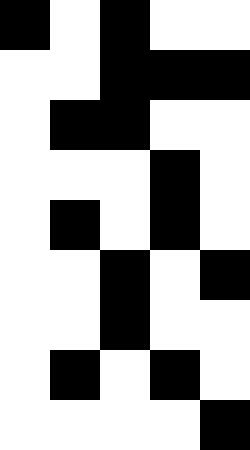[["black", "white", "black", "white", "white"], ["white", "white", "black", "black", "black"], ["white", "black", "black", "white", "white"], ["white", "white", "white", "black", "white"], ["white", "black", "white", "black", "white"], ["white", "white", "black", "white", "black"], ["white", "white", "black", "white", "white"], ["white", "black", "white", "black", "white"], ["white", "white", "white", "white", "black"]]